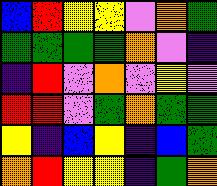[["blue", "red", "yellow", "yellow", "violet", "orange", "green"], ["green", "green", "green", "green", "orange", "violet", "indigo"], ["indigo", "red", "violet", "orange", "violet", "yellow", "violet"], ["red", "red", "violet", "green", "orange", "green", "green"], ["yellow", "indigo", "blue", "yellow", "indigo", "blue", "green"], ["orange", "red", "yellow", "yellow", "indigo", "green", "orange"]]